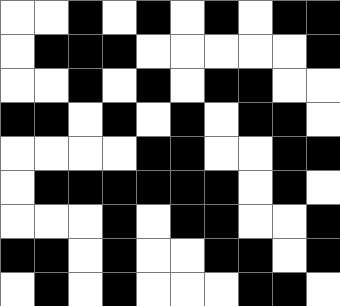[["white", "white", "black", "white", "black", "white", "black", "white", "black", "black"], ["white", "black", "black", "black", "white", "white", "white", "white", "white", "black"], ["white", "white", "black", "white", "black", "white", "black", "black", "white", "white"], ["black", "black", "white", "black", "white", "black", "white", "black", "black", "white"], ["white", "white", "white", "white", "black", "black", "white", "white", "black", "black"], ["white", "black", "black", "black", "black", "black", "black", "white", "black", "white"], ["white", "white", "white", "black", "white", "black", "black", "white", "white", "black"], ["black", "black", "white", "black", "white", "white", "black", "black", "white", "black"], ["white", "black", "white", "black", "white", "white", "white", "black", "black", "white"]]